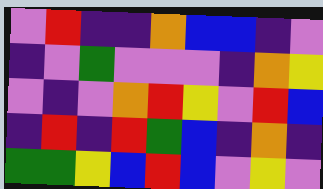[["violet", "red", "indigo", "indigo", "orange", "blue", "blue", "indigo", "violet"], ["indigo", "violet", "green", "violet", "violet", "violet", "indigo", "orange", "yellow"], ["violet", "indigo", "violet", "orange", "red", "yellow", "violet", "red", "blue"], ["indigo", "red", "indigo", "red", "green", "blue", "indigo", "orange", "indigo"], ["green", "green", "yellow", "blue", "red", "blue", "violet", "yellow", "violet"]]